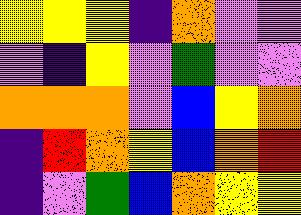[["yellow", "yellow", "yellow", "indigo", "orange", "violet", "violet"], ["violet", "indigo", "yellow", "violet", "green", "violet", "violet"], ["orange", "orange", "orange", "violet", "blue", "yellow", "orange"], ["indigo", "red", "orange", "yellow", "blue", "orange", "red"], ["indigo", "violet", "green", "blue", "orange", "yellow", "yellow"]]